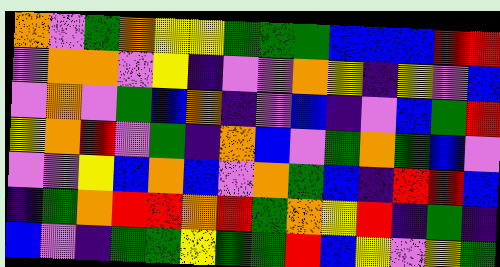[["orange", "violet", "green", "orange", "yellow", "yellow", "green", "green", "green", "blue", "blue", "blue", "red", "red"], ["violet", "orange", "orange", "violet", "yellow", "indigo", "violet", "violet", "orange", "yellow", "indigo", "yellow", "violet", "blue"], ["violet", "orange", "violet", "green", "blue", "orange", "indigo", "violet", "blue", "indigo", "violet", "blue", "green", "red"], ["yellow", "orange", "red", "violet", "green", "indigo", "orange", "blue", "violet", "green", "orange", "green", "blue", "violet"], ["violet", "violet", "yellow", "blue", "orange", "blue", "violet", "orange", "green", "blue", "indigo", "red", "red", "blue"], ["indigo", "green", "orange", "red", "red", "orange", "red", "green", "orange", "yellow", "red", "indigo", "green", "indigo"], ["blue", "violet", "indigo", "green", "green", "yellow", "green", "green", "red", "blue", "yellow", "violet", "yellow", "green"]]